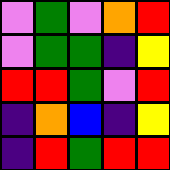[["violet", "green", "violet", "orange", "red"], ["violet", "green", "green", "indigo", "yellow"], ["red", "red", "green", "violet", "red"], ["indigo", "orange", "blue", "indigo", "yellow"], ["indigo", "red", "green", "red", "red"]]